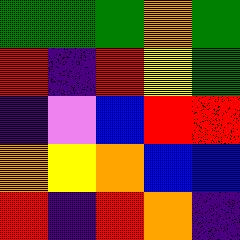[["green", "green", "green", "orange", "green"], ["red", "indigo", "red", "yellow", "green"], ["indigo", "violet", "blue", "red", "red"], ["orange", "yellow", "orange", "blue", "blue"], ["red", "indigo", "red", "orange", "indigo"]]